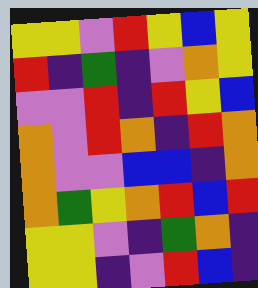[["yellow", "yellow", "violet", "red", "yellow", "blue", "yellow"], ["red", "indigo", "green", "indigo", "violet", "orange", "yellow"], ["violet", "violet", "red", "indigo", "red", "yellow", "blue"], ["orange", "violet", "red", "orange", "indigo", "red", "orange"], ["orange", "violet", "violet", "blue", "blue", "indigo", "orange"], ["orange", "green", "yellow", "orange", "red", "blue", "red"], ["yellow", "yellow", "violet", "indigo", "green", "orange", "indigo"], ["yellow", "yellow", "indigo", "violet", "red", "blue", "indigo"]]